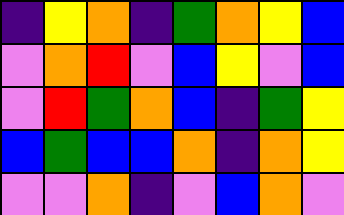[["indigo", "yellow", "orange", "indigo", "green", "orange", "yellow", "blue"], ["violet", "orange", "red", "violet", "blue", "yellow", "violet", "blue"], ["violet", "red", "green", "orange", "blue", "indigo", "green", "yellow"], ["blue", "green", "blue", "blue", "orange", "indigo", "orange", "yellow"], ["violet", "violet", "orange", "indigo", "violet", "blue", "orange", "violet"]]